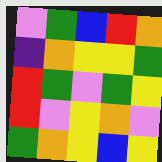[["violet", "green", "blue", "red", "orange"], ["indigo", "orange", "yellow", "yellow", "green"], ["red", "green", "violet", "green", "yellow"], ["red", "violet", "yellow", "orange", "violet"], ["green", "orange", "yellow", "blue", "yellow"]]